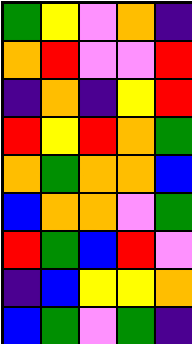[["green", "yellow", "violet", "orange", "indigo"], ["orange", "red", "violet", "violet", "red"], ["indigo", "orange", "indigo", "yellow", "red"], ["red", "yellow", "red", "orange", "green"], ["orange", "green", "orange", "orange", "blue"], ["blue", "orange", "orange", "violet", "green"], ["red", "green", "blue", "red", "violet"], ["indigo", "blue", "yellow", "yellow", "orange"], ["blue", "green", "violet", "green", "indigo"]]